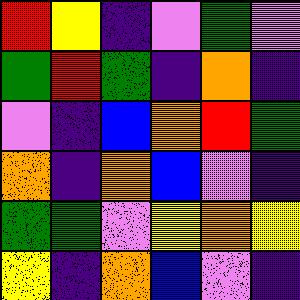[["red", "yellow", "indigo", "violet", "green", "violet"], ["green", "red", "green", "indigo", "orange", "indigo"], ["violet", "indigo", "blue", "orange", "red", "green"], ["orange", "indigo", "orange", "blue", "violet", "indigo"], ["green", "green", "violet", "yellow", "orange", "yellow"], ["yellow", "indigo", "orange", "blue", "violet", "indigo"]]